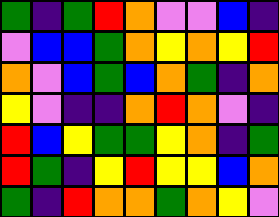[["green", "indigo", "green", "red", "orange", "violet", "violet", "blue", "indigo"], ["violet", "blue", "blue", "green", "orange", "yellow", "orange", "yellow", "red"], ["orange", "violet", "blue", "green", "blue", "orange", "green", "indigo", "orange"], ["yellow", "violet", "indigo", "indigo", "orange", "red", "orange", "violet", "indigo"], ["red", "blue", "yellow", "green", "green", "yellow", "orange", "indigo", "green"], ["red", "green", "indigo", "yellow", "red", "yellow", "yellow", "blue", "orange"], ["green", "indigo", "red", "orange", "orange", "green", "orange", "yellow", "violet"]]